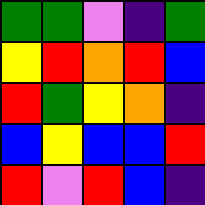[["green", "green", "violet", "indigo", "green"], ["yellow", "red", "orange", "red", "blue"], ["red", "green", "yellow", "orange", "indigo"], ["blue", "yellow", "blue", "blue", "red"], ["red", "violet", "red", "blue", "indigo"]]